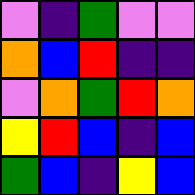[["violet", "indigo", "green", "violet", "violet"], ["orange", "blue", "red", "indigo", "indigo"], ["violet", "orange", "green", "red", "orange"], ["yellow", "red", "blue", "indigo", "blue"], ["green", "blue", "indigo", "yellow", "blue"]]